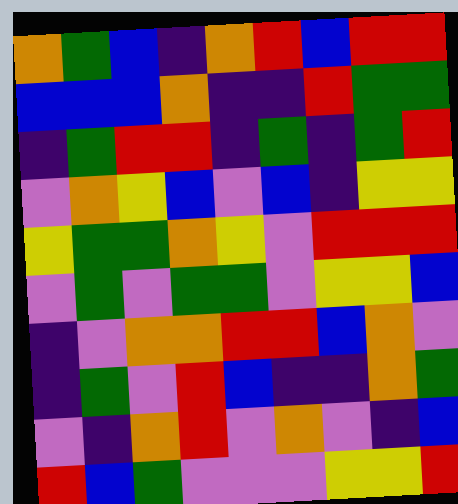[["orange", "green", "blue", "indigo", "orange", "red", "blue", "red", "red"], ["blue", "blue", "blue", "orange", "indigo", "indigo", "red", "green", "green"], ["indigo", "green", "red", "red", "indigo", "green", "indigo", "green", "red"], ["violet", "orange", "yellow", "blue", "violet", "blue", "indigo", "yellow", "yellow"], ["yellow", "green", "green", "orange", "yellow", "violet", "red", "red", "red"], ["violet", "green", "violet", "green", "green", "violet", "yellow", "yellow", "blue"], ["indigo", "violet", "orange", "orange", "red", "red", "blue", "orange", "violet"], ["indigo", "green", "violet", "red", "blue", "indigo", "indigo", "orange", "green"], ["violet", "indigo", "orange", "red", "violet", "orange", "violet", "indigo", "blue"], ["red", "blue", "green", "violet", "violet", "violet", "yellow", "yellow", "red"]]